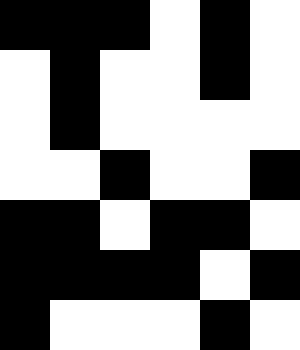[["black", "black", "black", "white", "black", "white"], ["white", "black", "white", "white", "black", "white"], ["white", "black", "white", "white", "white", "white"], ["white", "white", "black", "white", "white", "black"], ["black", "black", "white", "black", "black", "white"], ["black", "black", "black", "black", "white", "black"], ["black", "white", "white", "white", "black", "white"]]